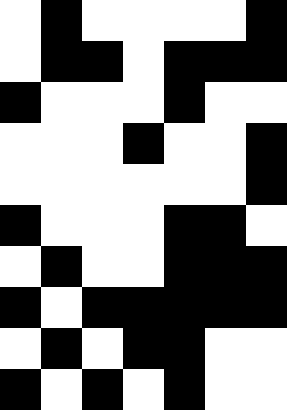[["white", "black", "white", "white", "white", "white", "black"], ["white", "black", "black", "white", "black", "black", "black"], ["black", "white", "white", "white", "black", "white", "white"], ["white", "white", "white", "black", "white", "white", "black"], ["white", "white", "white", "white", "white", "white", "black"], ["black", "white", "white", "white", "black", "black", "white"], ["white", "black", "white", "white", "black", "black", "black"], ["black", "white", "black", "black", "black", "black", "black"], ["white", "black", "white", "black", "black", "white", "white"], ["black", "white", "black", "white", "black", "white", "white"]]